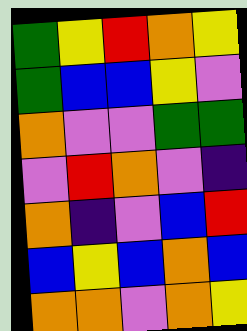[["green", "yellow", "red", "orange", "yellow"], ["green", "blue", "blue", "yellow", "violet"], ["orange", "violet", "violet", "green", "green"], ["violet", "red", "orange", "violet", "indigo"], ["orange", "indigo", "violet", "blue", "red"], ["blue", "yellow", "blue", "orange", "blue"], ["orange", "orange", "violet", "orange", "yellow"]]